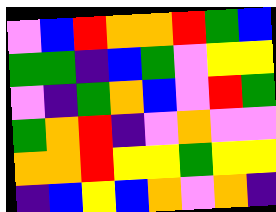[["violet", "blue", "red", "orange", "orange", "red", "green", "blue"], ["green", "green", "indigo", "blue", "green", "violet", "yellow", "yellow"], ["violet", "indigo", "green", "orange", "blue", "violet", "red", "green"], ["green", "orange", "red", "indigo", "violet", "orange", "violet", "violet"], ["orange", "orange", "red", "yellow", "yellow", "green", "yellow", "yellow"], ["indigo", "blue", "yellow", "blue", "orange", "violet", "orange", "indigo"]]